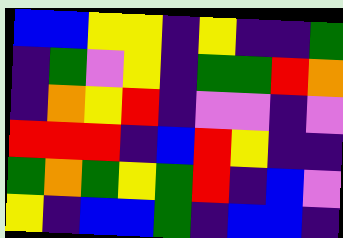[["blue", "blue", "yellow", "yellow", "indigo", "yellow", "indigo", "indigo", "green"], ["indigo", "green", "violet", "yellow", "indigo", "green", "green", "red", "orange"], ["indigo", "orange", "yellow", "red", "indigo", "violet", "violet", "indigo", "violet"], ["red", "red", "red", "indigo", "blue", "red", "yellow", "indigo", "indigo"], ["green", "orange", "green", "yellow", "green", "red", "indigo", "blue", "violet"], ["yellow", "indigo", "blue", "blue", "green", "indigo", "blue", "blue", "indigo"]]